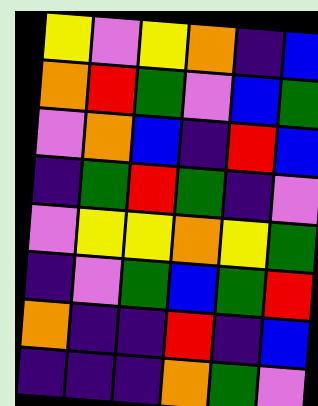[["yellow", "violet", "yellow", "orange", "indigo", "blue"], ["orange", "red", "green", "violet", "blue", "green"], ["violet", "orange", "blue", "indigo", "red", "blue"], ["indigo", "green", "red", "green", "indigo", "violet"], ["violet", "yellow", "yellow", "orange", "yellow", "green"], ["indigo", "violet", "green", "blue", "green", "red"], ["orange", "indigo", "indigo", "red", "indigo", "blue"], ["indigo", "indigo", "indigo", "orange", "green", "violet"]]